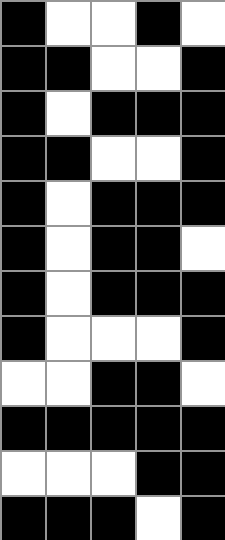[["black", "white", "white", "black", "white"], ["black", "black", "white", "white", "black"], ["black", "white", "black", "black", "black"], ["black", "black", "white", "white", "black"], ["black", "white", "black", "black", "black"], ["black", "white", "black", "black", "white"], ["black", "white", "black", "black", "black"], ["black", "white", "white", "white", "black"], ["white", "white", "black", "black", "white"], ["black", "black", "black", "black", "black"], ["white", "white", "white", "black", "black"], ["black", "black", "black", "white", "black"]]